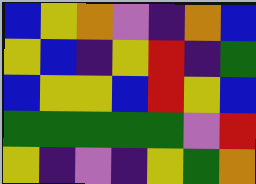[["blue", "yellow", "orange", "violet", "indigo", "orange", "blue"], ["yellow", "blue", "indigo", "yellow", "red", "indigo", "green"], ["blue", "yellow", "yellow", "blue", "red", "yellow", "blue"], ["green", "green", "green", "green", "green", "violet", "red"], ["yellow", "indigo", "violet", "indigo", "yellow", "green", "orange"]]